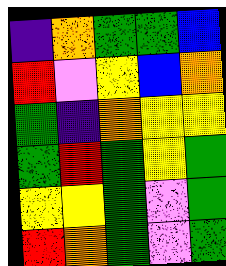[["indigo", "orange", "green", "green", "blue"], ["red", "violet", "yellow", "blue", "orange"], ["green", "indigo", "orange", "yellow", "yellow"], ["green", "red", "green", "yellow", "green"], ["yellow", "yellow", "green", "violet", "green"], ["red", "orange", "green", "violet", "green"]]